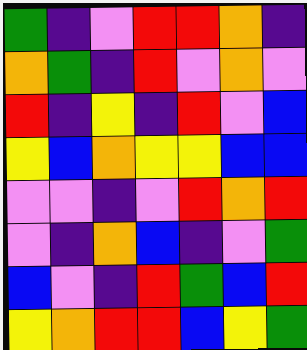[["green", "indigo", "violet", "red", "red", "orange", "indigo"], ["orange", "green", "indigo", "red", "violet", "orange", "violet"], ["red", "indigo", "yellow", "indigo", "red", "violet", "blue"], ["yellow", "blue", "orange", "yellow", "yellow", "blue", "blue"], ["violet", "violet", "indigo", "violet", "red", "orange", "red"], ["violet", "indigo", "orange", "blue", "indigo", "violet", "green"], ["blue", "violet", "indigo", "red", "green", "blue", "red"], ["yellow", "orange", "red", "red", "blue", "yellow", "green"]]